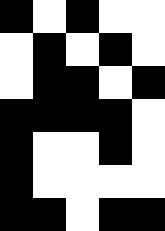[["black", "white", "black", "white", "white"], ["white", "black", "white", "black", "white"], ["white", "black", "black", "white", "black"], ["black", "black", "black", "black", "white"], ["black", "white", "white", "black", "white"], ["black", "white", "white", "white", "white"], ["black", "black", "white", "black", "black"]]